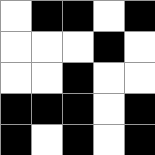[["white", "black", "black", "white", "black"], ["white", "white", "white", "black", "white"], ["white", "white", "black", "white", "white"], ["black", "black", "black", "white", "black"], ["black", "white", "black", "white", "black"]]